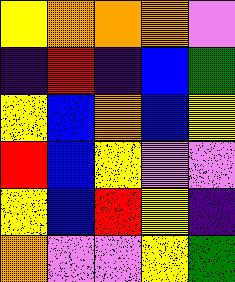[["yellow", "orange", "orange", "orange", "violet"], ["indigo", "red", "indigo", "blue", "green"], ["yellow", "blue", "orange", "blue", "yellow"], ["red", "blue", "yellow", "violet", "violet"], ["yellow", "blue", "red", "yellow", "indigo"], ["orange", "violet", "violet", "yellow", "green"]]